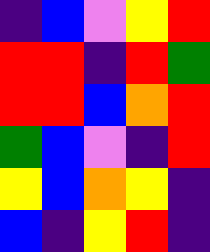[["indigo", "blue", "violet", "yellow", "red"], ["red", "red", "indigo", "red", "green"], ["red", "red", "blue", "orange", "red"], ["green", "blue", "violet", "indigo", "red"], ["yellow", "blue", "orange", "yellow", "indigo"], ["blue", "indigo", "yellow", "red", "indigo"]]